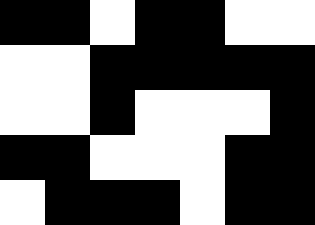[["black", "black", "white", "black", "black", "white", "white"], ["white", "white", "black", "black", "black", "black", "black"], ["white", "white", "black", "white", "white", "white", "black"], ["black", "black", "white", "white", "white", "black", "black"], ["white", "black", "black", "black", "white", "black", "black"]]